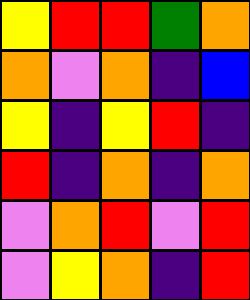[["yellow", "red", "red", "green", "orange"], ["orange", "violet", "orange", "indigo", "blue"], ["yellow", "indigo", "yellow", "red", "indigo"], ["red", "indigo", "orange", "indigo", "orange"], ["violet", "orange", "red", "violet", "red"], ["violet", "yellow", "orange", "indigo", "red"]]